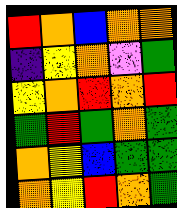[["red", "orange", "blue", "orange", "orange"], ["indigo", "yellow", "orange", "violet", "green"], ["yellow", "orange", "red", "orange", "red"], ["green", "red", "green", "orange", "green"], ["orange", "yellow", "blue", "green", "green"], ["orange", "yellow", "red", "orange", "green"]]